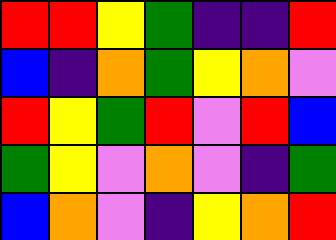[["red", "red", "yellow", "green", "indigo", "indigo", "red"], ["blue", "indigo", "orange", "green", "yellow", "orange", "violet"], ["red", "yellow", "green", "red", "violet", "red", "blue"], ["green", "yellow", "violet", "orange", "violet", "indigo", "green"], ["blue", "orange", "violet", "indigo", "yellow", "orange", "red"]]